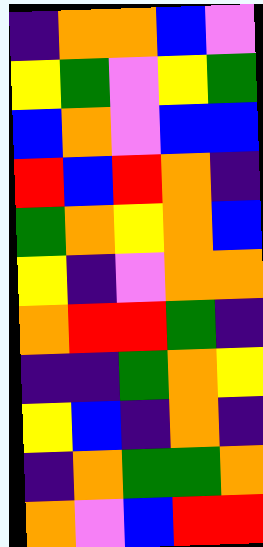[["indigo", "orange", "orange", "blue", "violet"], ["yellow", "green", "violet", "yellow", "green"], ["blue", "orange", "violet", "blue", "blue"], ["red", "blue", "red", "orange", "indigo"], ["green", "orange", "yellow", "orange", "blue"], ["yellow", "indigo", "violet", "orange", "orange"], ["orange", "red", "red", "green", "indigo"], ["indigo", "indigo", "green", "orange", "yellow"], ["yellow", "blue", "indigo", "orange", "indigo"], ["indigo", "orange", "green", "green", "orange"], ["orange", "violet", "blue", "red", "red"]]